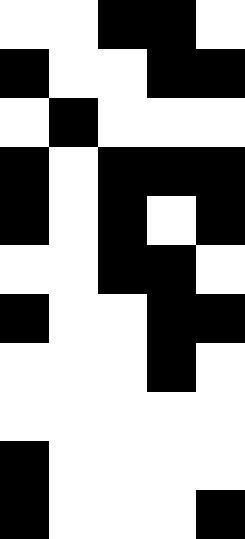[["white", "white", "black", "black", "white"], ["black", "white", "white", "black", "black"], ["white", "black", "white", "white", "white"], ["black", "white", "black", "black", "black"], ["black", "white", "black", "white", "black"], ["white", "white", "black", "black", "white"], ["black", "white", "white", "black", "black"], ["white", "white", "white", "black", "white"], ["white", "white", "white", "white", "white"], ["black", "white", "white", "white", "white"], ["black", "white", "white", "white", "black"]]